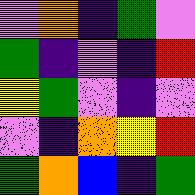[["violet", "orange", "indigo", "green", "violet"], ["green", "indigo", "violet", "indigo", "red"], ["yellow", "green", "violet", "indigo", "violet"], ["violet", "indigo", "orange", "yellow", "red"], ["green", "orange", "blue", "indigo", "green"]]